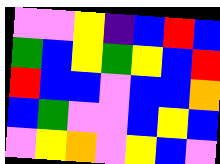[["violet", "violet", "yellow", "indigo", "blue", "red", "blue"], ["green", "blue", "yellow", "green", "yellow", "blue", "red"], ["red", "blue", "blue", "violet", "blue", "blue", "orange"], ["blue", "green", "violet", "violet", "blue", "yellow", "blue"], ["violet", "yellow", "orange", "violet", "yellow", "blue", "violet"]]